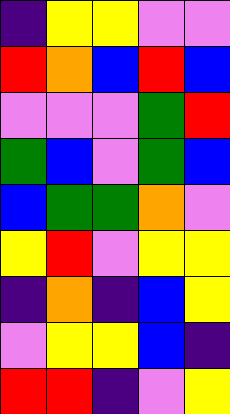[["indigo", "yellow", "yellow", "violet", "violet"], ["red", "orange", "blue", "red", "blue"], ["violet", "violet", "violet", "green", "red"], ["green", "blue", "violet", "green", "blue"], ["blue", "green", "green", "orange", "violet"], ["yellow", "red", "violet", "yellow", "yellow"], ["indigo", "orange", "indigo", "blue", "yellow"], ["violet", "yellow", "yellow", "blue", "indigo"], ["red", "red", "indigo", "violet", "yellow"]]